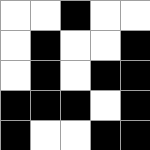[["white", "white", "black", "white", "white"], ["white", "black", "white", "white", "black"], ["white", "black", "white", "black", "black"], ["black", "black", "black", "white", "black"], ["black", "white", "white", "black", "black"]]